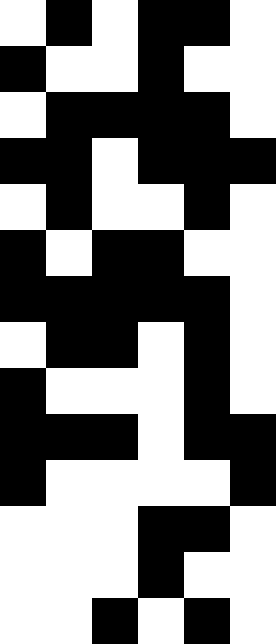[["white", "black", "white", "black", "black", "white"], ["black", "white", "white", "black", "white", "white"], ["white", "black", "black", "black", "black", "white"], ["black", "black", "white", "black", "black", "black"], ["white", "black", "white", "white", "black", "white"], ["black", "white", "black", "black", "white", "white"], ["black", "black", "black", "black", "black", "white"], ["white", "black", "black", "white", "black", "white"], ["black", "white", "white", "white", "black", "white"], ["black", "black", "black", "white", "black", "black"], ["black", "white", "white", "white", "white", "black"], ["white", "white", "white", "black", "black", "white"], ["white", "white", "white", "black", "white", "white"], ["white", "white", "black", "white", "black", "white"]]